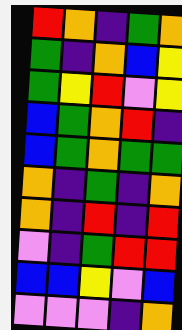[["red", "orange", "indigo", "green", "orange"], ["green", "indigo", "orange", "blue", "yellow"], ["green", "yellow", "red", "violet", "yellow"], ["blue", "green", "orange", "red", "indigo"], ["blue", "green", "orange", "green", "green"], ["orange", "indigo", "green", "indigo", "orange"], ["orange", "indigo", "red", "indigo", "red"], ["violet", "indigo", "green", "red", "red"], ["blue", "blue", "yellow", "violet", "blue"], ["violet", "violet", "violet", "indigo", "orange"]]